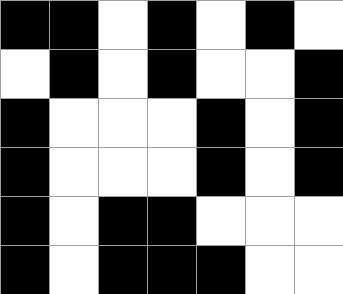[["black", "black", "white", "black", "white", "black", "white"], ["white", "black", "white", "black", "white", "white", "black"], ["black", "white", "white", "white", "black", "white", "black"], ["black", "white", "white", "white", "black", "white", "black"], ["black", "white", "black", "black", "white", "white", "white"], ["black", "white", "black", "black", "black", "white", "white"]]